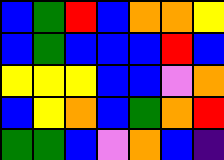[["blue", "green", "red", "blue", "orange", "orange", "yellow"], ["blue", "green", "blue", "blue", "blue", "red", "blue"], ["yellow", "yellow", "yellow", "blue", "blue", "violet", "orange"], ["blue", "yellow", "orange", "blue", "green", "orange", "red"], ["green", "green", "blue", "violet", "orange", "blue", "indigo"]]